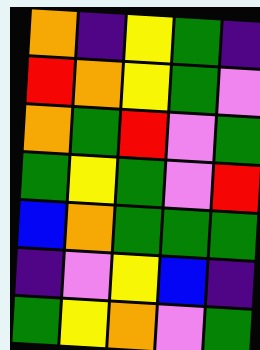[["orange", "indigo", "yellow", "green", "indigo"], ["red", "orange", "yellow", "green", "violet"], ["orange", "green", "red", "violet", "green"], ["green", "yellow", "green", "violet", "red"], ["blue", "orange", "green", "green", "green"], ["indigo", "violet", "yellow", "blue", "indigo"], ["green", "yellow", "orange", "violet", "green"]]